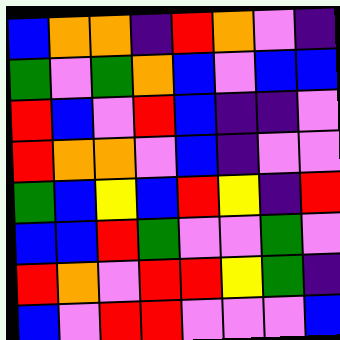[["blue", "orange", "orange", "indigo", "red", "orange", "violet", "indigo"], ["green", "violet", "green", "orange", "blue", "violet", "blue", "blue"], ["red", "blue", "violet", "red", "blue", "indigo", "indigo", "violet"], ["red", "orange", "orange", "violet", "blue", "indigo", "violet", "violet"], ["green", "blue", "yellow", "blue", "red", "yellow", "indigo", "red"], ["blue", "blue", "red", "green", "violet", "violet", "green", "violet"], ["red", "orange", "violet", "red", "red", "yellow", "green", "indigo"], ["blue", "violet", "red", "red", "violet", "violet", "violet", "blue"]]